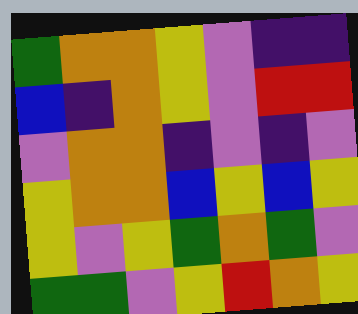[["green", "orange", "orange", "yellow", "violet", "indigo", "indigo"], ["blue", "indigo", "orange", "yellow", "violet", "red", "red"], ["violet", "orange", "orange", "indigo", "violet", "indigo", "violet"], ["yellow", "orange", "orange", "blue", "yellow", "blue", "yellow"], ["yellow", "violet", "yellow", "green", "orange", "green", "violet"], ["green", "green", "violet", "yellow", "red", "orange", "yellow"]]